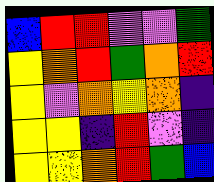[["blue", "red", "red", "violet", "violet", "green"], ["yellow", "orange", "red", "green", "orange", "red"], ["yellow", "violet", "orange", "yellow", "orange", "indigo"], ["yellow", "yellow", "indigo", "red", "violet", "indigo"], ["yellow", "yellow", "orange", "red", "green", "blue"]]